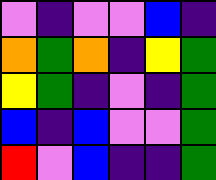[["violet", "indigo", "violet", "violet", "blue", "indigo"], ["orange", "green", "orange", "indigo", "yellow", "green"], ["yellow", "green", "indigo", "violet", "indigo", "green"], ["blue", "indigo", "blue", "violet", "violet", "green"], ["red", "violet", "blue", "indigo", "indigo", "green"]]